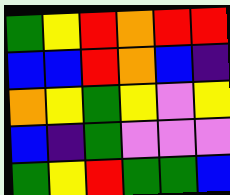[["green", "yellow", "red", "orange", "red", "red"], ["blue", "blue", "red", "orange", "blue", "indigo"], ["orange", "yellow", "green", "yellow", "violet", "yellow"], ["blue", "indigo", "green", "violet", "violet", "violet"], ["green", "yellow", "red", "green", "green", "blue"]]